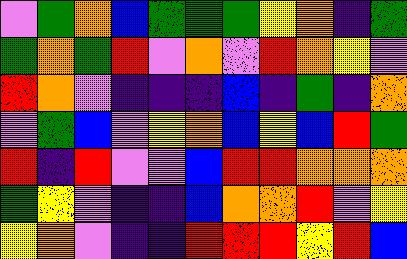[["violet", "green", "orange", "blue", "green", "green", "green", "yellow", "orange", "indigo", "green"], ["green", "orange", "green", "red", "violet", "orange", "violet", "red", "orange", "yellow", "violet"], ["red", "orange", "violet", "indigo", "indigo", "indigo", "blue", "indigo", "green", "indigo", "orange"], ["violet", "green", "blue", "violet", "yellow", "orange", "blue", "yellow", "blue", "red", "green"], ["red", "indigo", "red", "violet", "violet", "blue", "red", "red", "orange", "orange", "orange"], ["green", "yellow", "violet", "indigo", "indigo", "blue", "orange", "orange", "red", "violet", "yellow"], ["yellow", "orange", "violet", "indigo", "indigo", "red", "red", "red", "yellow", "red", "blue"]]